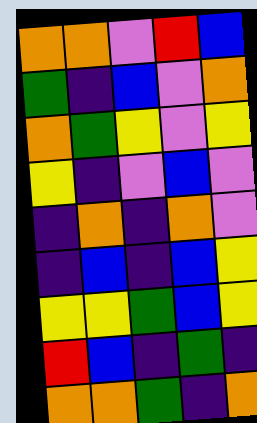[["orange", "orange", "violet", "red", "blue"], ["green", "indigo", "blue", "violet", "orange"], ["orange", "green", "yellow", "violet", "yellow"], ["yellow", "indigo", "violet", "blue", "violet"], ["indigo", "orange", "indigo", "orange", "violet"], ["indigo", "blue", "indigo", "blue", "yellow"], ["yellow", "yellow", "green", "blue", "yellow"], ["red", "blue", "indigo", "green", "indigo"], ["orange", "orange", "green", "indigo", "orange"]]